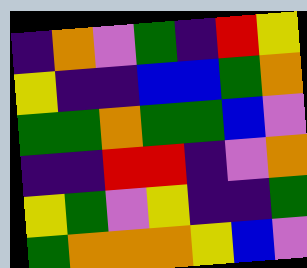[["indigo", "orange", "violet", "green", "indigo", "red", "yellow"], ["yellow", "indigo", "indigo", "blue", "blue", "green", "orange"], ["green", "green", "orange", "green", "green", "blue", "violet"], ["indigo", "indigo", "red", "red", "indigo", "violet", "orange"], ["yellow", "green", "violet", "yellow", "indigo", "indigo", "green"], ["green", "orange", "orange", "orange", "yellow", "blue", "violet"]]